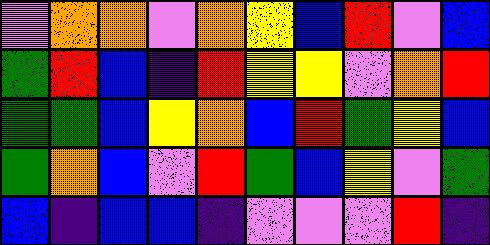[["violet", "orange", "orange", "violet", "orange", "yellow", "blue", "red", "violet", "blue"], ["green", "red", "blue", "indigo", "red", "yellow", "yellow", "violet", "orange", "red"], ["green", "green", "blue", "yellow", "orange", "blue", "red", "green", "yellow", "blue"], ["green", "orange", "blue", "violet", "red", "green", "blue", "yellow", "violet", "green"], ["blue", "indigo", "blue", "blue", "indigo", "violet", "violet", "violet", "red", "indigo"]]